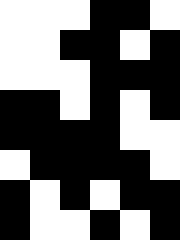[["white", "white", "white", "black", "black", "white"], ["white", "white", "black", "black", "white", "black"], ["white", "white", "white", "black", "black", "black"], ["black", "black", "white", "black", "white", "black"], ["black", "black", "black", "black", "white", "white"], ["white", "black", "black", "black", "black", "white"], ["black", "white", "black", "white", "black", "black"], ["black", "white", "white", "black", "white", "black"]]